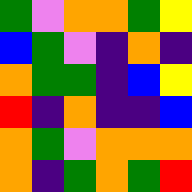[["green", "violet", "orange", "orange", "green", "yellow"], ["blue", "green", "violet", "indigo", "orange", "indigo"], ["orange", "green", "green", "indigo", "blue", "yellow"], ["red", "indigo", "orange", "indigo", "indigo", "blue"], ["orange", "green", "violet", "orange", "orange", "orange"], ["orange", "indigo", "green", "orange", "green", "red"]]